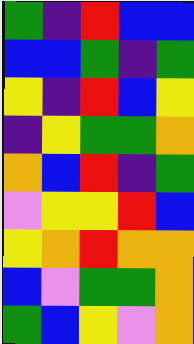[["green", "indigo", "red", "blue", "blue"], ["blue", "blue", "green", "indigo", "green"], ["yellow", "indigo", "red", "blue", "yellow"], ["indigo", "yellow", "green", "green", "orange"], ["orange", "blue", "red", "indigo", "green"], ["violet", "yellow", "yellow", "red", "blue"], ["yellow", "orange", "red", "orange", "orange"], ["blue", "violet", "green", "green", "orange"], ["green", "blue", "yellow", "violet", "orange"]]